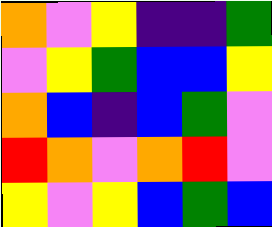[["orange", "violet", "yellow", "indigo", "indigo", "green"], ["violet", "yellow", "green", "blue", "blue", "yellow"], ["orange", "blue", "indigo", "blue", "green", "violet"], ["red", "orange", "violet", "orange", "red", "violet"], ["yellow", "violet", "yellow", "blue", "green", "blue"]]